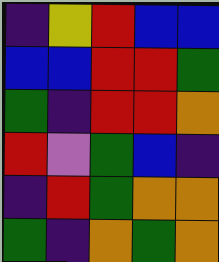[["indigo", "yellow", "red", "blue", "blue"], ["blue", "blue", "red", "red", "green"], ["green", "indigo", "red", "red", "orange"], ["red", "violet", "green", "blue", "indigo"], ["indigo", "red", "green", "orange", "orange"], ["green", "indigo", "orange", "green", "orange"]]